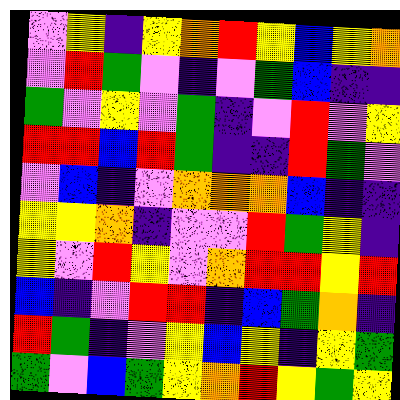[["violet", "yellow", "indigo", "yellow", "orange", "red", "yellow", "blue", "yellow", "orange"], ["violet", "red", "green", "violet", "indigo", "violet", "green", "blue", "indigo", "indigo"], ["green", "violet", "yellow", "violet", "green", "indigo", "violet", "red", "violet", "yellow"], ["red", "red", "blue", "red", "green", "indigo", "indigo", "red", "green", "violet"], ["violet", "blue", "indigo", "violet", "orange", "orange", "orange", "blue", "indigo", "indigo"], ["yellow", "yellow", "orange", "indigo", "violet", "violet", "red", "green", "yellow", "indigo"], ["yellow", "violet", "red", "yellow", "violet", "orange", "red", "red", "yellow", "red"], ["blue", "indigo", "violet", "red", "red", "indigo", "blue", "green", "orange", "indigo"], ["red", "green", "indigo", "violet", "yellow", "blue", "yellow", "indigo", "yellow", "green"], ["green", "violet", "blue", "green", "yellow", "orange", "red", "yellow", "green", "yellow"]]